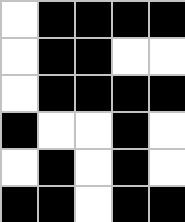[["white", "black", "black", "black", "black"], ["white", "black", "black", "white", "white"], ["white", "black", "black", "black", "black"], ["black", "white", "white", "black", "white"], ["white", "black", "white", "black", "white"], ["black", "black", "white", "black", "black"]]